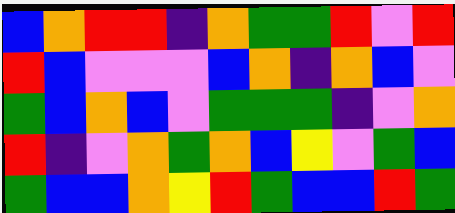[["blue", "orange", "red", "red", "indigo", "orange", "green", "green", "red", "violet", "red"], ["red", "blue", "violet", "violet", "violet", "blue", "orange", "indigo", "orange", "blue", "violet"], ["green", "blue", "orange", "blue", "violet", "green", "green", "green", "indigo", "violet", "orange"], ["red", "indigo", "violet", "orange", "green", "orange", "blue", "yellow", "violet", "green", "blue"], ["green", "blue", "blue", "orange", "yellow", "red", "green", "blue", "blue", "red", "green"]]